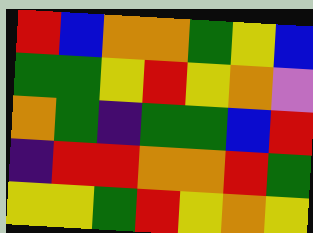[["red", "blue", "orange", "orange", "green", "yellow", "blue"], ["green", "green", "yellow", "red", "yellow", "orange", "violet"], ["orange", "green", "indigo", "green", "green", "blue", "red"], ["indigo", "red", "red", "orange", "orange", "red", "green"], ["yellow", "yellow", "green", "red", "yellow", "orange", "yellow"]]